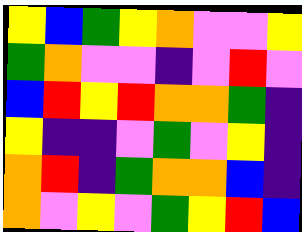[["yellow", "blue", "green", "yellow", "orange", "violet", "violet", "yellow"], ["green", "orange", "violet", "violet", "indigo", "violet", "red", "violet"], ["blue", "red", "yellow", "red", "orange", "orange", "green", "indigo"], ["yellow", "indigo", "indigo", "violet", "green", "violet", "yellow", "indigo"], ["orange", "red", "indigo", "green", "orange", "orange", "blue", "indigo"], ["orange", "violet", "yellow", "violet", "green", "yellow", "red", "blue"]]